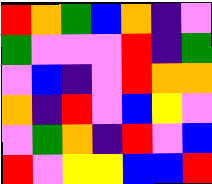[["red", "orange", "green", "blue", "orange", "indigo", "violet"], ["green", "violet", "violet", "violet", "red", "indigo", "green"], ["violet", "blue", "indigo", "violet", "red", "orange", "orange"], ["orange", "indigo", "red", "violet", "blue", "yellow", "violet"], ["violet", "green", "orange", "indigo", "red", "violet", "blue"], ["red", "violet", "yellow", "yellow", "blue", "blue", "red"]]